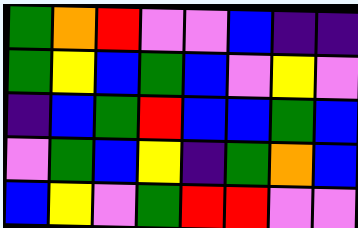[["green", "orange", "red", "violet", "violet", "blue", "indigo", "indigo"], ["green", "yellow", "blue", "green", "blue", "violet", "yellow", "violet"], ["indigo", "blue", "green", "red", "blue", "blue", "green", "blue"], ["violet", "green", "blue", "yellow", "indigo", "green", "orange", "blue"], ["blue", "yellow", "violet", "green", "red", "red", "violet", "violet"]]